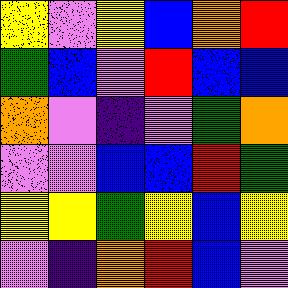[["yellow", "violet", "yellow", "blue", "orange", "red"], ["green", "blue", "violet", "red", "blue", "blue"], ["orange", "violet", "indigo", "violet", "green", "orange"], ["violet", "violet", "blue", "blue", "red", "green"], ["yellow", "yellow", "green", "yellow", "blue", "yellow"], ["violet", "indigo", "orange", "red", "blue", "violet"]]